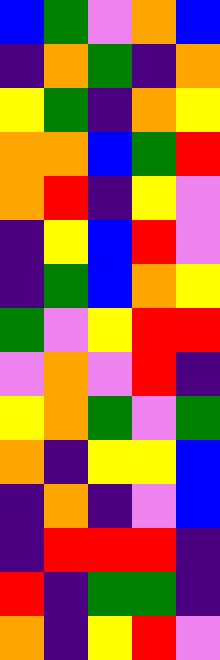[["blue", "green", "violet", "orange", "blue"], ["indigo", "orange", "green", "indigo", "orange"], ["yellow", "green", "indigo", "orange", "yellow"], ["orange", "orange", "blue", "green", "red"], ["orange", "red", "indigo", "yellow", "violet"], ["indigo", "yellow", "blue", "red", "violet"], ["indigo", "green", "blue", "orange", "yellow"], ["green", "violet", "yellow", "red", "red"], ["violet", "orange", "violet", "red", "indigo"], ["yellow", "orange", "green", "violet", "green"], ["orange", "indigo", "yellow", "yellow", "blue"], ["indigo", "orange", "indigo", "violet", "blue"], ["indigo", "red", "red", "red", "indigo"], ["red", "indigo", "green", "green", "indigo"], ["orange", "indigo", "yellow", "red", "violet"]]